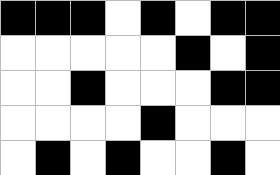[["black", "black", "black", "white", "black", "white", "black", "black"], ["white", "white", "white", "white", "white", "black", "white", "black"], ["white", "white", "black", "white", "white", "white", "black", "black"], ["white", "white", "white", "white", "black", "white", "white", "white"], ["white", "black", "white", "black", "white", "white", "black", "white"]]